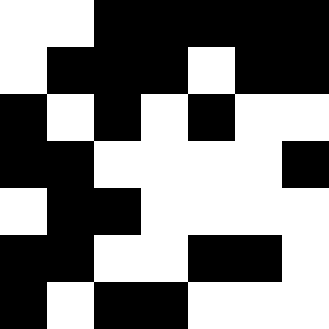[["white", "white", "black", "black", "black", "black", "black"], ["white", "black", "black", "black", "white", "black", "black"], ["black", "white", "black", "white", "black", "white", "white"], ["black", "black", "white", "white", "white", "white", "black"], ["white", "black", "black", "white", "white", "white", "white"], ["black", "black", "white", "white", "black", "black", "white"], ["black", "white", "black", "black", "white", "white", "white"]]